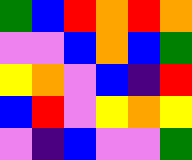[["green", "blue", "red", "orange", "red", "orange"], ["violet", "violet", "blue", "orange", "blue", "green"], ["yellow", "orange", "violet", "blue", "indigo", "red"], ["blue", "red", "violet", "yellow", "orange", "yellow"], ["violet", "indigo", "blue", "violet", "violet", "green"]]